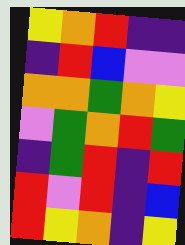[["yellow", "orange", "red", "indigo", "indigo"], ["indigo", "red", "blue", "violet", "violet"], ["orange", "orange", "green", "orange", "yellow"], ["violet", "green", "orange", "red", "green"], ["indigo", "green", "red", "indigo", "red"], ["red", "violet", "red", "indigo", "blue"], ["red", "yellow", "orange", "indigo", "yellow"]]